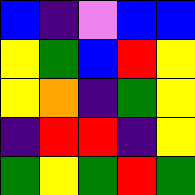[["blue", "indigo", "violet", "blue", "blue"], ["yellow", "green", "blue", "red", "yellow"], ["yellow", "orange", "indigo", "green", "yellow"], ["indigo", "red", "red", "indigo", "yellow"], ["green", "yellow", "green", "red", "green"]]